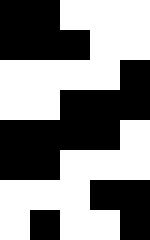[["black", "black", "white", "white", "white"], ["black", "black", "black", "white", "white"], ["white", "white", "white", "white", "black"], ["white", "white", "black", "black", "black"], ["black", "black", "black", "black", "white"], ["black", "black", "white", "white", "white"], ["white", "white", "white", "black", "black"], ["white", "black", "white", "white", "black"]]